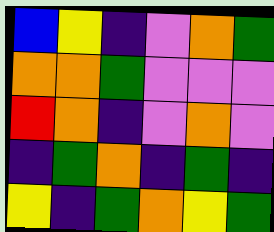[["blue", "yellow", "indigo", "violet", "orange", "green"], ["orange", "orange", "green", "violet", "violet", "violet"], ["red", "orange", "indigo", "violet", "orange", "violet"], ["indigo", "green", "orange", "indigo", "green", "indigo"], ["yellow", "indigo", "green", "orange", "yellow", "green"]]